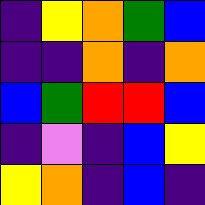[["indigo", "yellow", "orange", "green", "blue"], ["indigo", "indigo", "orange", "indigo", "orange"], ["blue", "green", "red", "red", "blue"], ["indigo", "violet", "indigo", "blue", "yellow"], ["yellow", "orange", "indigo", "blue", "indigo"]]